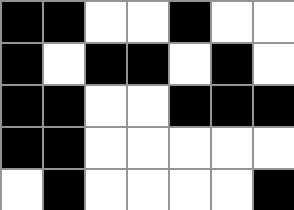[["black", "black", "white", "white", "black", "white", "white"], ["black", "white", "black", "black", "white", "black", "white"], ["black", "black", "white", "white", "black", "black", "black"], ["black", "black", "white", "white", "white", "white", "white"], ["white", "black", "white", "white", "white", "white", "black"]]